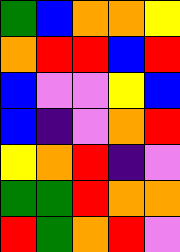[["green", "blue", "orange", "orange", "yellow"], ["orange", "red", "red", "blue", "red"], ["blue", "violet", "violet", "yellow", "blue"], ["blue", "indigo", "violet", "orange", "red"], ["yellow", "orange", "red", "indigo", "violet"], ["green", "green", "red", "orange", "orange"], ["red", "green", "orange", "red", "violet"]]